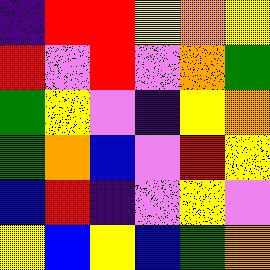[["indigo", "red", "red", "yellow", "orange", "yellow"], ["red", "violet", "red", "violet", "orange", "green"], ["green", "yellow", "violet", "indigo", "yellow", "orange"], ["green", "orange", "blue", "violet", "red", "yellow"], ["blue", "red", "indigo", "violet", "yellow", "violet"], ["yellow", "blue", "yellow", "blue", "green", "orange"]]